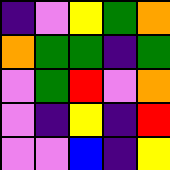[["indigo", "violet", "yellow", "green", "orange"], ["orange", "green", "green", "indigo", "green"], ["violet", "green", "red", "violet", "orange"], ["violet", "indigo", "yellow", "indigo", "red"], ["violet", "violet", "blue", "indigo", "yellow"]]